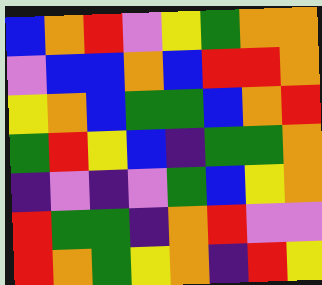[["blue", "orange", "red", "violet", "yellow", "green", "orange", "orange"], ["violet", "blue", "blue", "orange", "blue", "red", "red", "orange"], ["yellow", "orange", "blue", "green", "green", "blue", "orange", "red"], ["green", "red", "yellow", "blue", "indigo", "green", "green", "orange"], ["indigo", "violet", "indigo", "violet", "green", "blue", "yellow", "orange"], ["red", "green", "green", "indigo", "orange", "red", "violet", "violet"], ["red", "orange", "green", "yellow", "orange", "indigo", "red", "yellow"]]